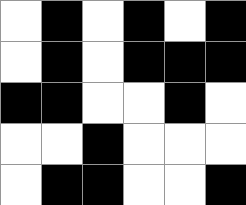[["white", "black", "white", "black", "white", "black"], ["white", "black", "white", "black", "black", "black"], ["black", "black", "white", "white", "black", "white"], ["white", "white", "black", "white", "white", "white"], ["white", "black", "black", "white", "white", "black"]]